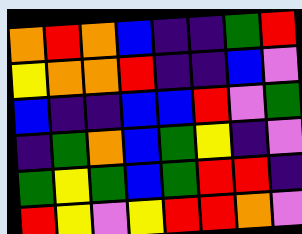[["orange", "red", "orange", "blue", "indigo", "indigo", "green", "red"], ["yellow", "orange", "orange", "red", "indigo", "indigo", "blue", "violet"], ["blue", "indigo", "indigo", "blue", "blue", "red", "violet", "green"], ["indigo", "green", "orange", "blue", "green", "yellow", "indigo", "violet"], ["green", "yellow", "green", "blue", "green", "red", "red", "indigo"], ["red", "yellow", "violet", "yellow", "red", "red", "orange", "violet"]]